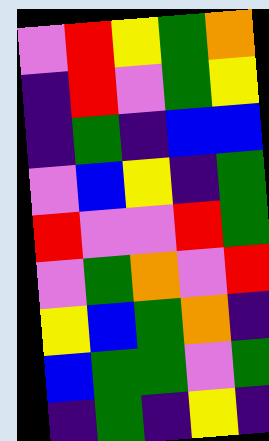[["violet", "red", "yellow", "green", "orange"], ["indigo", "red", "violet", "green", "yellow"], ["indigo", "green", "indigo", "blue", "blue"], ["violet", "blue", "yellow", "indigo", "green"], ["red", "violet", "violet", "red", "green"], ["violet", "green", "orange", "violet", "red"], ["yellow", "blue", "green", "orange", "indigo"], ["blue", "green", "green", "violet", "green"], ["indigo", "green", "indigo", "yellow", "indigo"]]